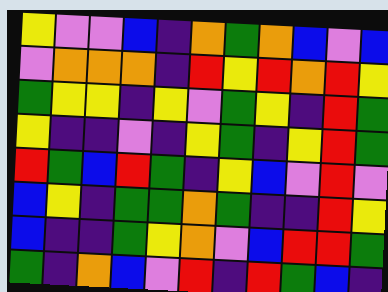[["yellow", "violet", "violet", "blue", "indigo", "orange", "green", "orange", "blue", "violet", "blue"], ["violet", "orange", "orange", "orange", "indigo", "red", "yellow", "red", "orange", "red", "yellow"], ["green", "yellow", "yellow", "indigo", "yellow", "violet", "green", "yellow", "indigo", "red", "green"], ["yellow", "indigo", "indigo", "violet", "indigo", "yellow", "green", "indigo", "yellow", "red", "green"], ["red", "green", "blue", "red", "green", "indigo", "yellow", "blue", "violet", "red", "violet"], ["blue", "yellow", "indigo", "green", "green", "orange", "green", "indigo", "indigo", "red", "yellow"], ["blue", "indigo", "indigo", "green", "yellow", "orange", "violet", "blue", "red", "red", "green"], ["green", "indigo", "orange", "blue", "violet", "red", "indigo", "red", "green", "blue", "indigo"]]